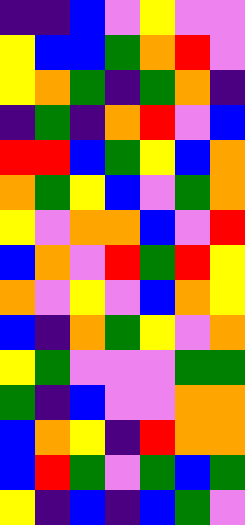[["indigo", "indigo", "blue", "violet", "yellow", "violet", "violet"], ["yellow", "blue", "blue", "green", "orange", "red", "violet"], ["yellow", "orange", "green", "indigo", "green", "orange", "indigo"], ["indigo", "green", "indigo", "orange", "red", "violet", "blue"], ["red", "red", "blue", "green", "yellow", "blue", "orange"], ["orange", "green", "yellow", "blue", "violet", "green", "orange"], ["yellow", "violet", "orange", "orange", "blue", "violet", "red"], ["blue", "orange", "violet", "red", "green", "red", "yellow"], ["orange", "violet", "yellow", "violet", "blue", "orange", "yellow"], ["blue", "indigo", "orange", "green", "yellow", "violet", "orange"], ["yellow", "green", "violet", "violet", "violet", "green", "green"], ["green", "indigo", "blue", "violet", "violet", "orange", "orange"], ["blue", "orange", "yellow", "indigo", "red", "orange", "orange"], ["blue", "red", "green", "violet", "green", "blue", "green"], ["yellow", "indigo", "blue", "indigo", "blue", "green", "violet"]]